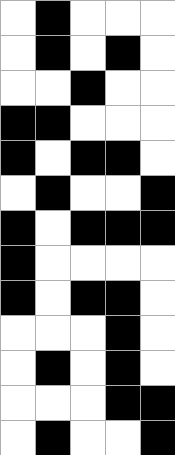[["white", "black", "white", "white", "white"], ["white", "black", "white", "black", "white"], ["white", "white", "black", "white", "white"], ["black", "black", "white", "white", "white"], ["black", "white", "black", "black", "white"], ["white", "black", "white", "white", "black"], ["black", "white", "black", "black", "black"], ["black", "white", "white", "white", "white"], ["black", "white", "black", "black", "white"], ["white", "white", "white", "black", "white"], ["white", "black", "white", "black", "white"], ["white", "white", "white", "black", "black"], ["white", "black", "white", "white", "black"]]